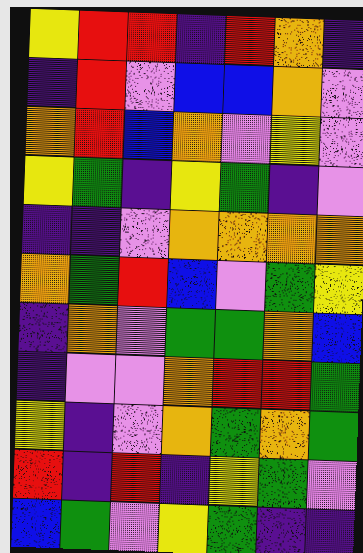[["yellow", "red", "red", "indigo", "red", "orange", "indigo"], ["indigo", "red", "violet", "blue", "blue", "orange", "violet"], ["orange", "red", "blue", "orange", "violet", "yellow", "violet"], ["yellow", "green", "indigo", "yellow", "green", "indigo", "violet"], ["indigo", "indigo", "violet", "orange", "orange", "orange", "orange"], ["orange", "green", "red", "blue", "violet", "green", "yellow"], ["indigo", "orange", "violet", "green", "green", "orange", "blue"], ["indigo", "violet", "violet", "orange", "red", "red", "green"], ["yellow", "indigo", "violet", "orange", "green", "orange", "green"], ["red", "indigo", "red", "indigo", "yellow", "green", "violet"], ["blue", "green", "violet", "yellow", "green", "indigo", "indigo"]]